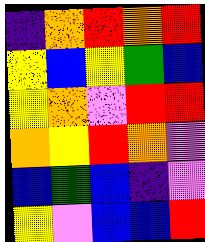[["indigo", "orange", "red", "orange", "red"], ["yellow", "blue", "yellow", "green", "blue"], ["yellow", "orange", "violet", "red", "red"], ["orange", "yellow", "red", "orange", "violet"], ["blue", "green", "blue", "indigo", "violet"], ["yellow", "violet", "blue", "blue", "red"]]